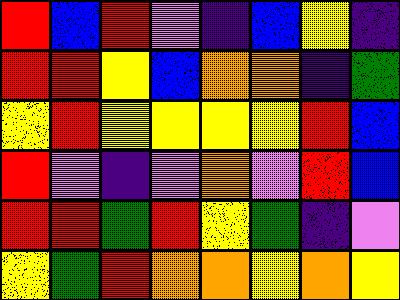[["red", "blue", "red", "violet", "indigo", "blue", "yellow", "indigo"], ["red", "red", "yellow", "blue", "orange", "orange", "indigo", "green"], ["yellow", "red", "yellow", "yellow", "yellow", "yellow", "red", "blue"], ["red", "violet", "indigo", "violet", "orange", "violet", "red", "blue"], ["red", "red", "green", "red", "yellow", "green", "indigo", "violet"], ["yellow", "green", "red", "orange", "orange", "yellow", "orange", "yellow"]]